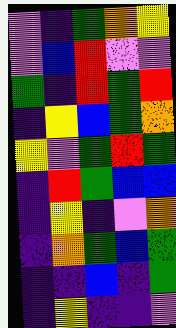[["violet", "indigo", "green", "orange", "yellow"], ["violet", "blue", "red", "violet", "violet"], ["green", "indigo", "red", "green", "red"], ["indigo", "yellow", "blue", "green", "orange"], ["yellow", "violet", "green", "red", "green"], ["indigo", "red", "green", "blue", "blue"], ["indigo", "yellow", "indigo", "violet", "orange"], ["indigo", "orange", "green", "blue", "green"], ["indigo", "indigo", "blue", "indigo", "green"], ["indigo", "yellow", "indigo", "indigo", "violet"]]